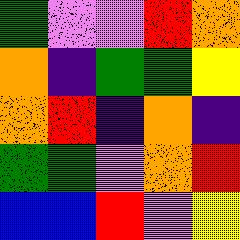[["green", "violet", "violet", "red", "orange"], ["orange", "indigo", "green", "green", "yellow"], ["orange", "red", "indigo", "orange", "indigo"], ["green", "green", "violet", "orange", "red"], ["blue", "blue", "red", "violet", "yellow"]]